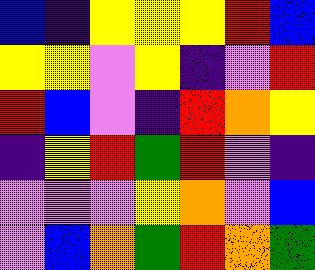[["blue", "indigo", "yellow", "yellow", "yellow", "red", "blue"], ["yellow", "yellow", "violet", "yellow", "indigo", "violet", "red"], ["red", "blue", "violet", "indigo", "red", "orange", "yellow"], ["indigo", "yellow", "red", "green", "red", "violet", "indigo"], ["violet", "violet", "violet", "yellow", "orange", "violet", "blue"], ["violet", "blue", "orange", "green", "red", "orange", "green"]]